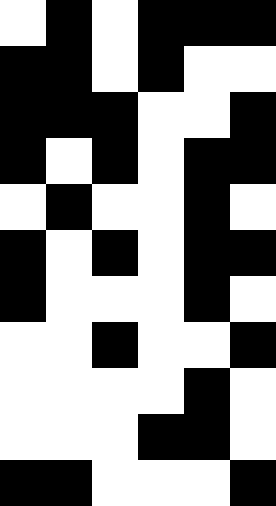[["white", "black", "white", "black", "black", "black"], ["black", "black", "white", "black", "white", "white"], ["black", "black", "black", "white", "white", "black"], ["black", "white", "black", "white", "black", "black"], ["white", "black", "white", "white", "black", "white"], ["black", "white", "black", "white", "black", "black"], ["black", "white", "white", "white", "black", "white"], ["white", "white", "black", "white", "white", "black"], ["white", "white", "white", "white", "black", "white"], ["white", "white", "white", "black", "black", "white"], ["black", "black", "white", "white", "white", "black"]]